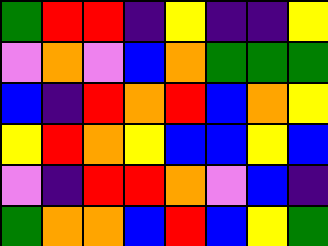[["green", "red", "red", "indigo", "yellow", "indigo", "indigo", "yellow"], ["violet", "orange", "violet", "blue", "orange", "green", "green", "green"], ["blue", "indigo", "red", "orange", "red", "blue", "orange", "yellow"], ["yellow", "red", "orange", "yellow", "blue", "blue", "yellow", "blue"], ["violet", "indigo", "red", "red", "orange", "violet", "blue", "indigo"], ["green", "orange", "orange", "blue", "red", "blue", "yellow", "green"]]